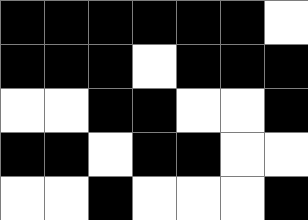[["black", "black", "black", "black", "black", "black", "white"], ["black", "black", "black", "white", "black", "black", "black"], ["white", "white", "black", "black", "white", "white", "black"], ["black", "black", "white", "black", "black", "white", "white"], ["white", "white", "black", "white", "white", "white", "black"]]